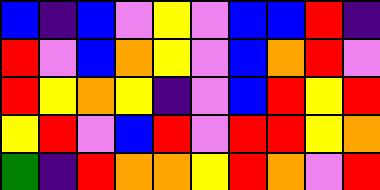[["blue", "indigo", "blue", "violet", "yellow", "violet", "blue", "blue", "red", "indigo"], ["red", "violet", "blue", "orange", "yellow", "violet", "blue", "orange", "red", "violet"], ["red", "yellow", "orange", "yellow", "indigo", "violet", "blue", "red", "yellow", "red"], ["yellow", "red", "violet", "blue", "red", "violet", "red", "red", "yellow", "orange"], ["green", "indigo", "red", "orange", "orange", "yellow", "red", "orange", "violet", "red"]]